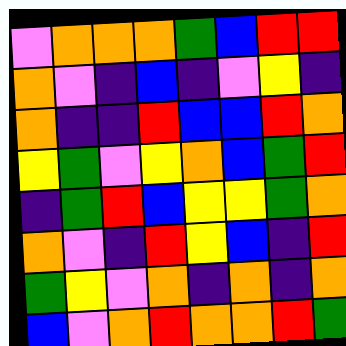[["violet", "orange", "orange", "orange", "green", "blue", "red", "red"], ["orange", "violet", "indigo", "blue", "indigo", "violet", "yellow", "indigo"], ["orange", "indigo", "indigo", "red", "blue", "blue", "red", "orange"], ["yellow", "green", "violet", "yellow", "orange", "blue", "green", "red"], ["indigo", "green", "red", "blue", "yellow", "yellow", "green", "orange"], ["orange", "violet", "indigo", "red", "yellow", "blue", "indigo", "red"], ["green", "yellow", "violet", "orange", "indigo", "orange", "indigo", "orange"], ["blue", "violet", "orange", "red", "orange", "orange", "red", "green"]]